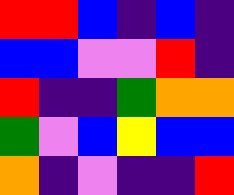[["red", "red", "blue", "indigo", "blue", "indigo"], ["blue", "blue", "violet", "violet", "red", "indigo"], ["red", "indigo", "indigo", "green", "orange", "orange"], ["green", "violet", "blue", "yellow", "blue", "blue"], ["orange", "indigo", "violet", "indigo", "indigo", "red"]]